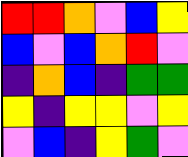[["red", "red", "orange", "violet", "blue", "yellow"], ["blue", "violet", "blue", "orange", "red", "violet"], ["indigo", "orange", "blue", "indigo", "green", "green"], ["yellow", "indigo", "yellow", "yellow", "violet", "yellow"], ["violet", "blue", "indigo", "yellow", "green", "violet"]]